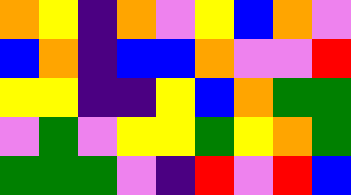[["orange", "yellow", "indigo", "orange", "violet", "yellow", "blue", "orange", "violet"], ["blue", "orange", "indigo", "blue", "blue", "orange", "violet", "violet", "red"], ["yellow", "yellow", "indigo", "indigo", "yellow", "blue", "orange", "green", "green"], ["violet", "green", "violet", "yellow", "yellow", "green", "yellow", "orange", "green"], ["green", "green", "green", "violet", "indigo", "red", "violet", "red", "blue"]]